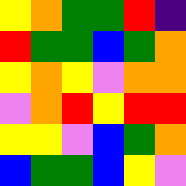[["yellow", "orange", "green", "green", "red", "indigo"], ["red", "green", "green", "blue", "green", "orange"], ["yellow", "orange", "yellow", "violet", "orange", "orange"], ["violet", "orange", "red", "yellow", "red", "red"], ["yellow", "yellow", "violet", "blue", "green", "orange"], ["blue", "green", "green", "blue", "yellow", "violet"]]